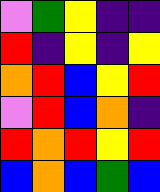[["violet", "green", "yellow", "indigo", "indigo"], ["red", "indigo", "yellow", "indigo", "yellow"], ["orange", "red", "blue", "yellow", "red"], ["violet", "red", "blue", "orange", "indigo"], ["red", "orange", "red", "yellow", "red"], ["blue", "orange", "blue", "green", "blue"]]